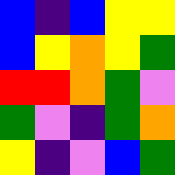[["blue", "indigo", "blue", "yellow", "yellow"], ["blue", "yellow", "orange", "yellow", "green"], ["red", "red", "orange", "green", "violet"], ["green", "violet", "indigo", "green", "orange"], ["yellow", "indigo", "violet", "blue", "green"]]